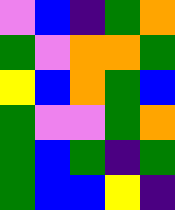[["violet", "blue", "indigo", "green", "orange"], ["green", "violet", "orange", "orange", "green"], ["yellow", "blue", "orange", "green", "blue"], ["green", "violet", "violet", "green", "orange"], ["green", "blue", "green", "indigo", "green"], ["green", "blue", "blue", "yellow", "indigo"]]